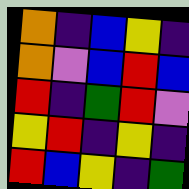[["orange", "indigo", "blue", "yellow", "indigo"], ["orange", "violet", "blue", "red", "blue"], ["red", "indigo", "green", "red", "violet"], ["yellow", "red", "indigo", "yellow", "indigo"], ["red", "blue", "yellow", "indigo", "green"]]